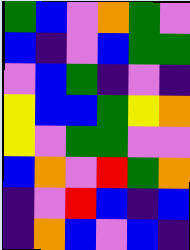[["green", "blue", "violet", "orange", "green", "violet"], ["blue", "indigo", "violet", "blue", "green", "green"], ["violet", "blue", "green", "indigo", "violet", "indigo"], ["yellow", "blue", "blue", "green", "yellow", "orange"], ["yellow", "violet", "green", "green", "violet", "violet"], ["blue", "orange", "violet", "red", "green", "orange"], ["indigo", "violet", "red", "blue", "indigo", "blue"], ["indigo", "orange", "blue", "violet", "blue", "indigo"]]